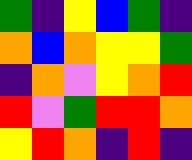[["green", "indigo", "yellow", "blue", "green", "indigo"], ["orange", "blue", "orange", "yellow", "yellow", "green"], ["indigo", "orange", "violet", "yellow", "orange", "red"], ["red", "violet", "green", "red", "red", "orange"], ["yellow", "red", "orange", "indigo", "red", "indigo"]]